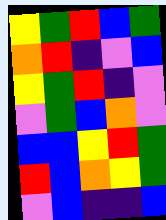[["yellow", "green", "red", "blue", "green"], ["orange", "red", "indigo", "violet", "blue"], ["yellow", "green", "red", "indigo", "violet"], ["violet", "green", "blue", "orange", "violet"], ["blue", "blue", "yellow", "red", "green"], ["red", "blue", "orange", "yellow", "green"], ["violet", "blue", "indigo", "indigo", "blue"]]